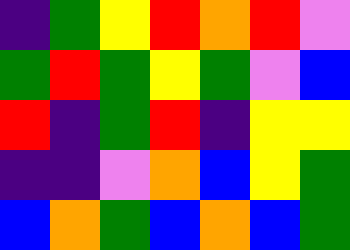[["indigo", "green", "yellow", "red", "orange", "red", "violet"], ["green", "red", "green", "yellow", "green", "violet", "blue"], ["red", "indigo", "green", "red", "indigo", "yellow", "yellow"], ["indigo", "indigo", "violet", "orange", "blue", "yellow", "green"], ["blue", "orange", "green", "blue", "orange", "blue", "green"]]